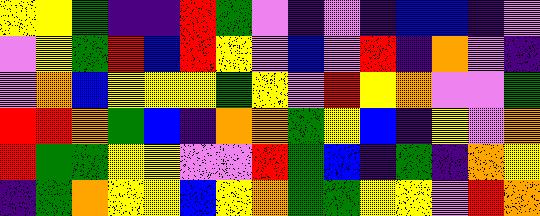[["yellow", "yellow", "green", "indigo", "indigo", "red", "green", "violet", "indigo", "violet", "indigo", "blue", "blue", "indigo", "violet"], ["violet", "yellow", "green", "red", "blue", "red", "yellow", "violet", "blue", "violet", "red", "indigo", "orange", "violet", "indigo"], ["violet", "orange", "blue", "yellow", "yellow", "yellow", "green", "yellow", "violet", "red", "yellow", "orange", "violet", "violet", "green"], ["red", "red", "orange", "green", "blue", "indigo", "orange", "orange", "green", "yellow", "blue", "indigo", "yellow", "violet", "orange"], ["red", "green", "green", "yellow", "yellow", "violet", "violet", "red", "green", "blue", "indigo", "green", "indigo", "orange", "yellow"], ["indigo", "green", "orange", "yellow", "yellow", "blue", "yellow", "orange", "green", "green", "yellow", "yellow", "violet", "red", "orange"]]